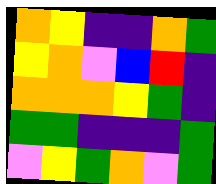[["orange", "yellow", "indigo", "indigo", "orange", "green"], ["yellow", "orange", "violet", "blue", "red", "indigo"], ["orange", "orange", "orange", "yellow", "green", "indigo"], ["green", "green", "indigo", "indigo", "indigo", "green"], ["violet", "yellow", "green", "orange", "violet", "green"]]